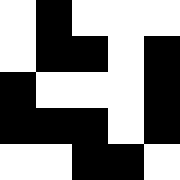[["white", "black", "white", "white", "white"], ["white", "black", "black", "white", "black"], ["black", "white", "white", "white", "black"], ["black", "black", "black", "white", "black"], ["white", "white", "black", "black", "white"]]